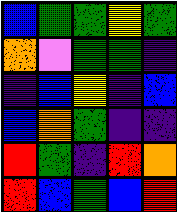[["blue", "green", "green", "yellow", "green"], ["orange", "violet", "green", "green", "indigo"], ["indigo", "blue", "yellow", "indigo", "blue"], ["blue", "orange", "green", "indigo", "indigo"], ["red", "green", "indigo", "red", "orange"], ["red", "blue", "green", "blue", "red"]]